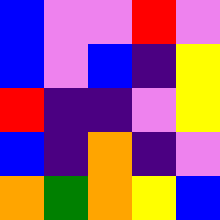[["blue", "violet", "violet", "red", "violet"], ["blue", "violet", "blue", "indigo", "yellow"], ["red", "indigo", "indigo", "violet", "yellow"], ["blue", "indigo", "orange", "indigo", "violet"], ["orange", "green", "orange", "yellow", "blue"]]